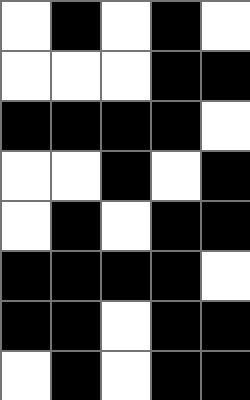[["white", "black", "white", "black", "white"], ["white", "white", "white", "black", "black"], ["black", "black", "black", "black", "white"], ["white", "white", "black", "white", "black"], ["white", "black", "white", "black", "black"], ["black", "black", "black", "black", "white"], ["black", "black", "white", "black", "black"], ["white", "black", "white", "black", "black"]]